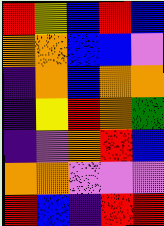[["red", "yellow", "blue", "red", "blue"], ["orange", "orange", "blue", "blue", "violet"], ["indigo", "orange", "blue", "orange", "orange"], ["indigo", "yellow", "red", "orange", "green"], ["indigo", "violet", "orange", "red", "blue"], ["orange", "orange", "violet", "violet", "violet"], ["red", "blue", "indigo", "red", "red"]]